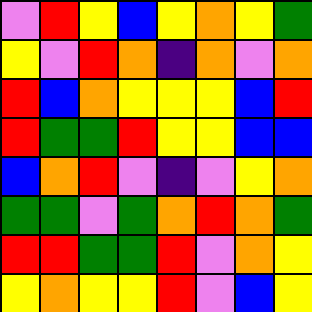[["violet", "red", "yellow", "blue", "yellow", "orange", "yellow", "green"], ["yellow", "violet", "red", "orange", "indigo", "orange", "violet", "orange"], ["red", "blue", "orange", "yellow", "yellow", "yellow", "blue", "red"], ["red", "green", "green", "red", "yellow", "yellow", "blue", "blue"], ["blue", "orange", "red", "violet", "indigo", "violet", "yellow", "orange"], ["green", "green", "violet", "green", "orange", "red", "orange", "green"], ["red", "red", "green", "green", "red", "violet", "orange", "yellow"], ["yellow", "orange", "yellow", "yellow", "red", "violet", "blue", "yellow"]]